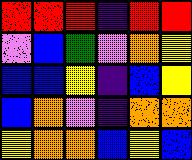[["red", "red", "red", "indigo", "red", "red"], ["violet", "blue", "green", "violet", "orange", "yellow"], ["blue", "blue", "yellow", "indigo", "blue", "yellow"], ["blue", "orange", "violet", "indigo", "orange", "orange"], ["yellow", "orange", "orange", "blue", "yellow", "blue"]]